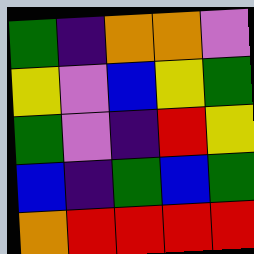[["green", "indigo", "orange", "orange", "violet"], ["yellow", "violet", "blue", "yellow", "green"], ["green", "violet", "indigo", "red", "yellow"], ["blue", "indigo", "green", "blue", "green"], ["orange", "red", "red", "red", "red"]]